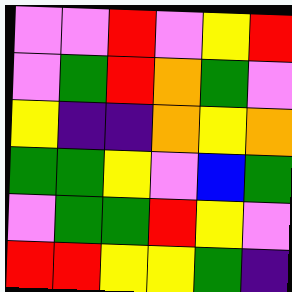[["violet", "violet", "red", "violet", "yellow", "red"], ["violet", "green", "red", "orange", "green", "violet"], ["yellow", "indigo", "indigo", "orange", "yellow", "orange"], ["green", "green", "yellow", "violet", "blue", "green"], ["violet", "green", "green", "red", "yellow", "violet"], ["red", "red", "yellow", "yellow", "green", "indigo"]]